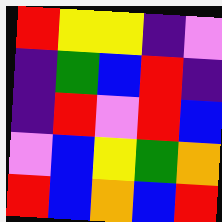[["red", "yellow", "yellow", "indigo", "violet"], ["indigo", "green", "blue", "red", "indigo"], ["indigo", "red", "violet", "red", "blue"], ["violet", "blue", "yellow", "green", "orange"], ["red", "blue", "orange", "blue", "red"]]